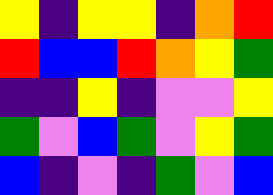[["yellow", "indigo", "yellow", "yellow", "indigo", "orange", "red"], ["red", "blue", "blue", "red", "orange", "yellow", "green"], ["indigo", "indigo", "yellow", "indigo", "violet", "violet", "yellow"], ["green", "violet", "blue", "green", "violet", "yellow", "green"], ["blue", "indigo", "violet", "indigo", "green", "violet", "blue"]]